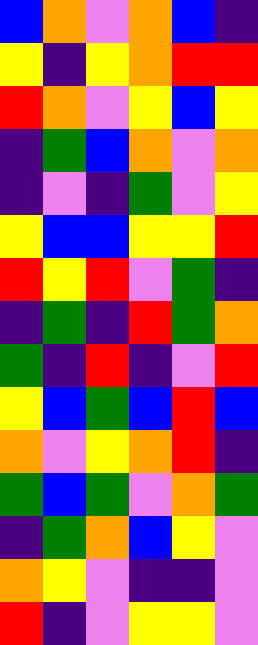[["blue", "orange", "violet", "orange", "blue", "indigo"], ["yellow", "indigo", "yellow", "orange", "red", "red"], ["red", "orange", "violet", "yellow", "blue", "yellow"], ["indigo", "green", "blue", "orange", "violet", "orange"], ["indigo", "violet", "indigo", "green", "violet", "yellow"], ["yellow", "blue", "blue", "yellow", "yellow", "red"], ["red", "yellow", "red", "violet", "green", "indigo"], ["indigo", "green", "indigo", "red", "green", "orange"], ["green", "indigo", "red", "indigo", "violet", "red"], ["yellow", "blue", "green", "blue", "red", "blue"], ["orange", "violet", "yellow", "orange", "red", "indigo"], ["green", "blue", "green", "violet", "orange", "green"], ["indigo", "green", "orange", "blue", "yellow", "violet"], ["orange", "yellow", "violet", "indigo", "indigo", "violet"], ["red", "indigo", "violet", "yellow", "yellow", "violet"]]